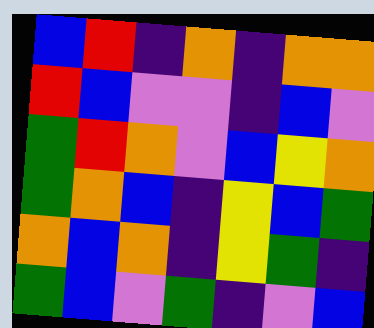[["blue", "red", "indigo", "orange", "indigo", "orange", "orange"], ["red", "blue", "violet", "violet", "indigo", "blue", "violet"], ["green", "red", "orange", "violet", "blue", "yellow", "orange"], ["green", "orange", "blue", "indigo", "yellow", "blue", "green"], ["orange", "blue", "orange", "indigo", "yellow", "green", "indigo"], ["green", "blue", "violet", "green", "indigo", "violet", "blue"]]